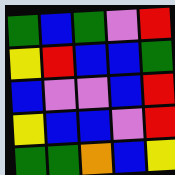[["green", "blue", "green", "violet", "red"], ["yellow", "red", "blue", "blue", "green"], ["blue", "violet", "violet", "blue", "red"], ["yellow", "blue", "blue", "violet", "red"], ["green", "green", "orange", "blue", "yellow"]]